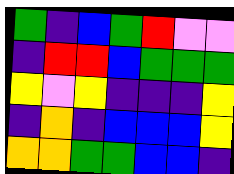[["green", "indigo", "blue", "green", "red", "violet", "violet"], ["indigo", "red", "red", "blue", "green", "green", "green"], ["yellow", "violet", "yellow", "indigo", "indigo", "indigo", "yellow"], ["indigo", "orange", "indigo", "blue", "blue", "blue", "yellow"], ["orange", "orange", "green", "green", "blue", "blue", "indigo"]]